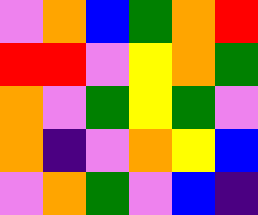[["violet", "orange", "blue", "green", "orange", "red"], ["red", "red", "violet", "yellow", "orange", "green"], ["orange", "violet", "green", "yellow", "green", "violet"], ["orange", "indigo", "violet", "orange", "yellow", "blue"], ["violet", "orange", "green", "violet", "blue", "indigo"]]